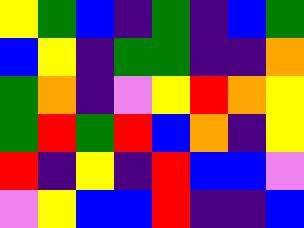[["yellow", "green", "blue", "indigo", "green", "indigo", "blue", "green"], ["blue", "yellow", "indigo", "green", "green", "indigo", "indigo", "orange"], ["green", "orange", "indigo", "violet", "yellow", "red", "orange", "yellow"], ["green", "red", "green", "red", "blue", "orange", "indigo", "yellow"], ["red", "indigo", "yellow", "indigo", "red", "blue", "blue", "violet"], ["violet", "yellow", "blue", "blue", "red", "indigo", "indigo", "blue"]]